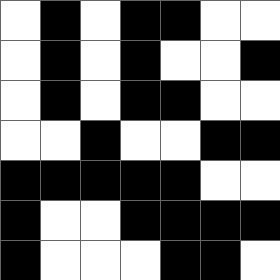[["white", "black", "white", "black", "black", "white", "white"], ["white", "black", "white", "black", "white", "white", "black"], ["white", "black", "white", "black", "black", "white", "white"], ["white", "white", "black", "white", "white", "black", "black"], ["black", "black", "black", "black", "black", "white", "white"], ["black", "white", "white", "black", "black", "black", "black"], ["black", "white", "white", "white", "black", "black", "white"]]